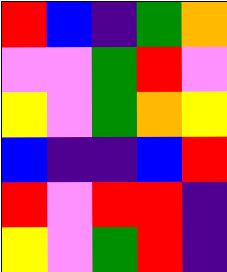[["red", "blue", "indigo", "green", "orange"], ["violet", "violet", "green", "red", "violet"], ["yellow", "violet", "green", "orange", "yellow"], ["blue", "indigo", "indigo", "blue", "red"], ["red", "violet", "red", "red", "indigo"], ["yellow", "violet", "green", "red", "indigo"]]